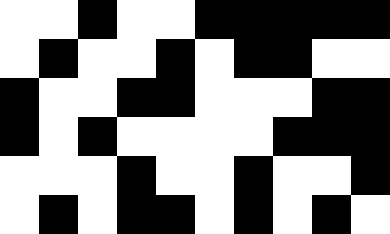[["white", "white", "black", "white", "white", "black", "black", "black", "black", "black"], ["white", "black", "white", "white", "black", "white", "black", "black", "white", "white"], ["black", "white", "white", "black", "black", "white", "white", "white", "black", "black"], ["black", "white", "black", "white", "white", "white", "white", "black", "black", "black"], ["white", "white", "white", "black", "white", "white", "black", "white", "white", "black"], ["white", "black", "white", "black", "black", "white", "black", "white", "black", "white"]]